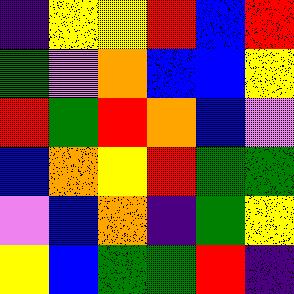[["indigo", "yellow", "yellow", "red", "blue", "red"], ["green", "violet", "orange", "blue", "blue", "yellow"], ["red", "green", "red", "orange", "blue", "violet"], ["blue", "orange", "yellow", "red", "green", "green"], ["violet", "blue", "orange", "indigo", "green", "yellow"], ["yellow", "blue", "green", "green", "red", "indigo"]]